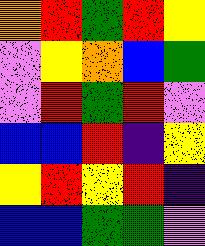[["orange", "red", "green", "red", "yellow"], ["violet", "yellow", "orange", "blue", "green"], ["violet", "red", "green", "red", "violet"], ["blue", "blue", "red", "indigo", "yellow"], ["yellow", "red", "yellow", "red", "indigo"], ["blue", "blue", "green", "green", "violet"]]